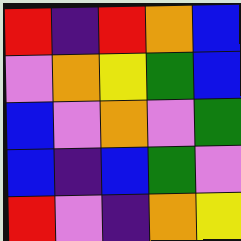[["red", "indigo", "red", "orange", "blue"], ["violet", "orange", "yellow", "green", "blue"], ["blue", "violet", "orange", "violet", "green"], ["blue", "indigo", "blue", "green", "violet"], ["red", "violet", "indigo", "orange", "yellow"]]